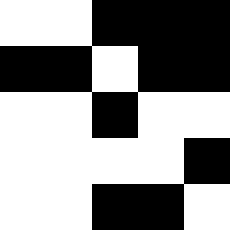[["white", "white", "black", "black", "black"], ["black", "black", "white", "black", "black"], ["white", "white", "black", "white", "white"], ["white", "white", "white", "white", "black"], ["white", "white", "black", "black", "white"]]